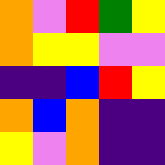[["orange", "violet", "red", "green", "yellow"], ["orange", "yellow", "yellow", "violet", "violet"], ["indigo", "indigo", "blue", "red", "yellow"], ["orange", "blue", "orange", "indigo", "indigo"], ["yellow", "violet", "orange", "indigo", "indigo"]]